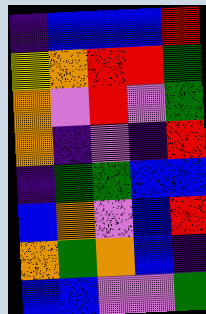[["indigo", "blue", "blue", "blue", "red"], ["yellow", "orange", "red", "red", "green"], ["orange", "violet", "red", "violet", "green"], ["orange", "indigo", "violet", "indigo", "red"], ["indigo", "green", "green", "blue", "blue"], ["blue", "orange", "violet", "blue", "red"], ["orange", "green", "orange", "blue", "indigo"], ["blue", "blue", "violet", "violet", "green"]]